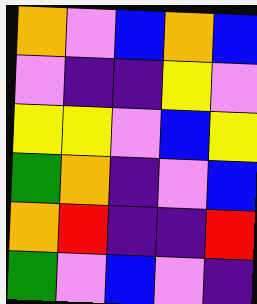[["orange", "violet", "blue", "orange", "blue"], ["violet", "indigo", "indigo", "yellow", "violet"], ["yellow", "yellow", "violet", "blue", "yellow"], ["green", "orange", "indigo", "violet", "blue"], ["orange", "red", "indigo", "indigo", "red"], ["green", "violet", "blue", "violet", "indigo"]]